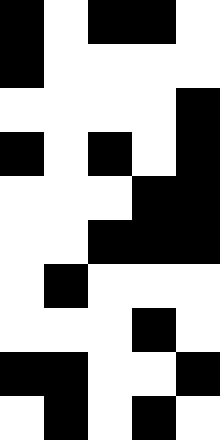[["black", "white", "black", "black", "white"], ["black", "white", "white", "white", "white"], ["white", "white", "white", "white", "black"], ["black", "white", "black", "white", "black"], ["white", "white", "white", "black", "black"], ["white", "white", "black", "black", "black"], ["white", "black", "white", "white", "white"], ["white", "white", "white", "black", "white"], ["black", "black", "white", "white", "black"], ["white", "black", "white", "black", "white"]]